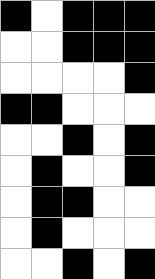[["black", "white", "black", "black", "black"], ["white", "white", "black", "black", "black"], ["white", "white", "white", "white", "black"], ["black", "black", "white", "white", "white"], ["white", "white", "black", "white", "black"], ["white", "black", "white", "white", "black"], ["white", "black", "black", "white", "white"], ["white", "black", "white", "white", "white"], ["white", "white", "black", "white", "black"]]